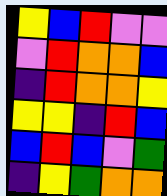[["yellow", "blue", "red", "violet", "violet"], ["violet", "red", "orange", "orange", "blue"], ["indigo", "red", "orange", "orange", "yellow"], ["yellow", "yellow", "indigo", "red", "blue"], ["blue", "red", "blue", "violet", "green"], ["indigo", "yellow", "green", "orange", "orange"]]